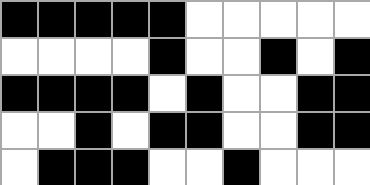[["black", "black", "black", "black", "black", "white", "white", "white", "white", "white"], ["white", "white", "white", "white", "black", "white", "white", "black", "white", "black"], ["black", "black", "black", "black", "white", "black", "white", "white", "black", "black"], ["white", "white", "black", "white", "black", "black", "white", "white", "black", "black"], ["white", "black", "black", "black", "white", "white", "black", "white", "white", "white"]]